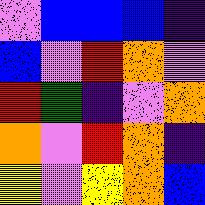[["violet", "blue", "blue", "blue", "indigo"], ["blue", "violet", "red", "orange", "violet"], ["red", "green", "indigo", "violet", "orange"], ["orange", "violet", "red", "orange", "indigo"], ["yellow", "violet", "yellow", "orange", "blue"]]